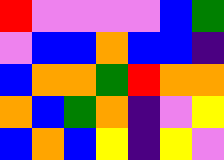[["red", "violet", "violet", "violet", "violet", "blue", "green"], ["violet", "blue", "blue", "orange", "blue", "blue", "indigo"], ["blue", "orange", "orange", "green", "red", "orange", "orange"], ["orange", "blue", "green", "orange", "indigo", "violet", "yellow"], ["blue", "orange", "blue", "yellow", "indigo", "yellow", "violet"]]